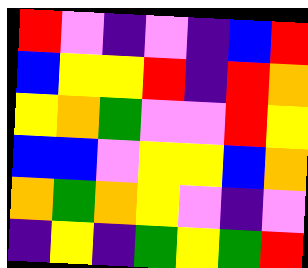[["red", "violet", "indigo", "violet", "indigo", "blue", "red"], ["blue", "yellow", "yellow", "red", "indigo", "red", "orange"], ["yellow", "orange", "green", "violet", "violet", "red", "yellow"], ["blue", "blue", "violet", "yellow", "yellow", "blue", "orange"], ["orange", "green", "orange", "yellow", "violet", "indigo", "violet"], ["indigo", "yellow", "indigo", "green", "yellow", "green", "red"]]